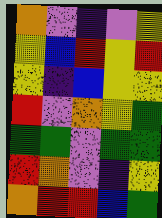[["orange", "violet", "indigo", "violet", "yellow"], ["yellow", "blue", "red", "yellow", "red"], ["yellow", "indigo", "blue", "yellow", "yellow"], ["red", "violet", "orange", "yellow", "green"], ["green", "green", "violet", "green", "green"], ["red", "orange", "violet", "indigo", "yellow"], ["orange", "red", "red", "blue", "green"]]